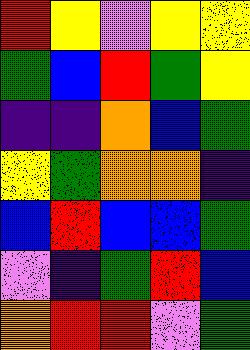[["red", "yellow", "violet", "yellow", "yellow"], ["green", "blue", "red", "green", "yellow"], ["indigo", "indigo", "orange", "blue", "green"], ["yellow", "green", "orange", "orange", "indigo"], ["blue", "red", "blue", "blue", "green"], ["violet", "indigo", "green", "red", "blue"], ["orange", "red", "red", "violet", "green"]]